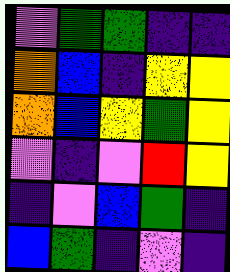[["violet", "green", "green", "indigo", "indigo"], ["orange", "blue", "indigo", "yellow", "yellow"], ["orange", "blue", "yellow", "green", "yellow"], ["violet", "indigo", "violet", "red", "yellow"], ["indigo", "violet", "blue", "green", "indigo"], ["blue", "green", "indigo", "violet", "indigo"]]